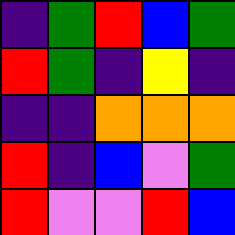[["indigo", "green", "red", "blue", "green"], ["red", "green", "indigo", "yellow", "indigo"], ["indigo", "indigo", "orange", "orange", "orange"], ["red", "indigo", "blue", "violet", "green"], ["red", "violet", "violet", "red", "blue"]]